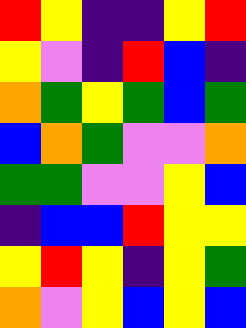[["red", "yellow", "indigo", "indigo", "yellow", "red"], ["yellow", "violet", "indigo", "red", "blue", "indigo"], ["orange", "green", "yellow", "green", "blue", "green"], ["blue", "orange", "green", "violet", "violet", "orange"], ["green", "green", "violet", "violet", "yellow", "blue"], ["indigo", "blue", "blue", "red", "yellow", "yellow"], ["yellow", "red", "yellow", "indigo", "yellow", "green"], ["orange", "violet", "yellow", "blue", "yellow", "blue"]]